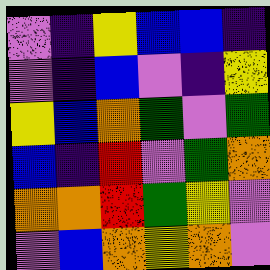[["violet", "indigo", "yellow", "blue", "blue", "indigo"], ["violet", "indigo", "blue", "violet", "indigo", "yellow"], ["yellow", "blue", "orange", "green", "violet", "green"], ["blue", "indigo", "red", "violet", "green", "orange"], ["orange", "orange", "red", "green", "yellow", "violet"], ["violet", "blue", "orange", "yellow", "orange", "violet"]]